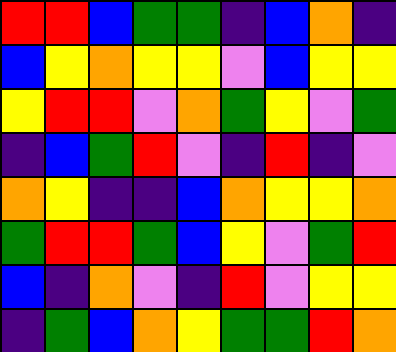[["red", "red", "blue", "green", "green", "indigo", "blue", "orange", "indigo"], ["blue", "yellow", "orange", "yellow", "yellow", "violet", "blue", "yellow", "yellow"], ["yellow", "red", "red", "violet", "orange", "green", "yellow", "violet", "green"], ["indigo", "blue", "green", "red", "violet", "indigo", "red", "indigo", "violet"], ["orange", "yellow", "indigo", "indigo", "blue", "orange", "yellow", "yellow", "orange"], ["green", "red", "red", "green", "blue", "yellow", "violet", "green", "red"], ["blue", "indigo", "orange", "violet", "indigo", "red", "violet", "yellow", "yellow"], ["indigo", "green", "blue", "orange", "yellow", "green", "green", "red", "orange"]]